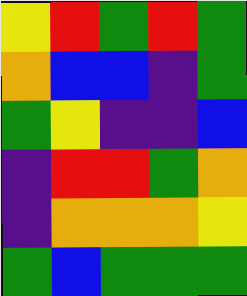[["yellow", "red", "green", "red", "green"], ["orange", "blue", "blue", "indigo", "green"], ["green", "yellow", "indigo", "indigo", "blue"], ["indigo", "red", "red", "green", "orange"], ["indigo", "orange", "orange", "orange", "yellow"], ["green", "blue", "green", "green", "green"]]